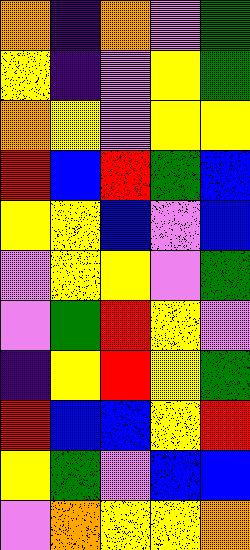[["orange", "indigo", "orange", "violet", "green"], ["yellow", "indigo", "violet", "yellow", "green"], ["orange", "yellow", "violet", "yellow", "yellow"], ["red", "blue", "red", "green", "blue"], ["yellow", "yellow", "blue", "violet", "blue"], ["violet", "yellow", "yellow", "violet", "green"], ["violet", "green", "red", "yellow", "violet"], ["indigo", "yellow", "red", "yellow", "green"], ["red", "blue", "blue", "yellow", "red"], ["yellow", "green", "violet", "blue", "blue"], ["violet", "orange", "yellow", "yellow", "orange"]]